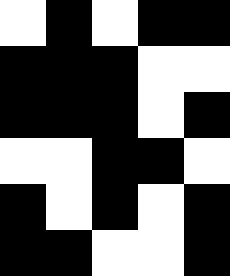[["white", "black", "white", "black", "black"], ["black", "black", "black", "white", "white"], ["black", "black", "black", "white", "black"], ["white", "white", "black", "black", "white"], ["black", "white", "black", "white", "black"], ["black", "black", "white", "white", "black"]]